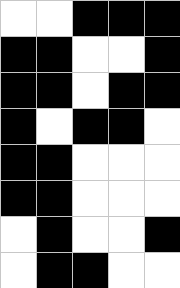[["white", "white", "black", "black", "black"], ["black", "black", "white", "white", "black"], ["black", "black", "white", "black", "black"], ["black", "white", "black", "black", "white"], ["black", "black", "white", "white", "white"], ["black", "black", "white", "white", "white"], ["white", "black", "white", "white", "black"], ["white", "black", "black", "white", "white"]]